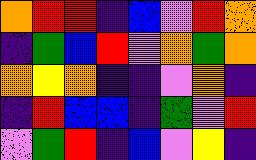[["orange", "red", "red", "indigo", "blue", "violet", "red", "orange"], ["indigo", "green", "blue", "red", "violet", "orange", "green", "orange"], ["orange", "yellow", "orange", "indigo", "indigo", "violet", "orange", "indigo"], ["indigo", "red", "blue", "blue", "indigo", "green", "violet", "red"], ["violet", "green", "red", "indigo", "blue", "violet", "yellow", "indigo"]]